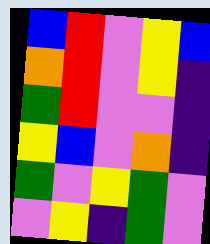[["blue", "red", "violet", "yellow", "blue"], ["orange", "red", "violet", "yellow", "indigo"], ["green", "red", "violet", "violet", "indigo"], ["yellow", "blue", "violet", "orange", "indigo"], ["green", "violet", "yellow", "green", "violet"], ["violet", "yellow", "indigo", "green", "violet"]]